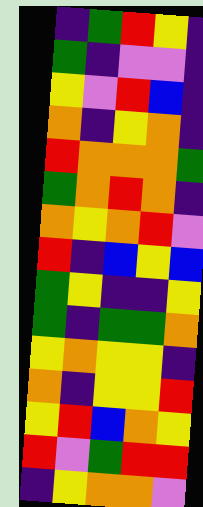[["indigo", "green", "red", "yellow", "indigo"], ["green", "indigo", "violet", "violet", "indigo"], ["yellow", "violet", "red", "blue", "indigo"], ["orange", "indigo", "yellow", "orange", "indigo"], ["red", "orange", "orange", "orange", "green"], ["green", "orange", "red", "orange", "indigo"], ["orange", "yellow", "orange", "red", "violet"], ["red", "indigo", "blue", "yellow", "blue"], ["green", "yellow", "indigo", "indigo", "yellow"], ["green", "indigo", "green", "green", "orange"], ["yellow", "orange", "yellow", "yellow", "indigo"], ["orange", "indigo", "yellow", "yellow", "red"], ["yellow", "red", "blue", "orange", "yellow"], ["red", "violet", "green", "red", "red"], ["indigo", "yellow", "orange", "orange", "violet"]]